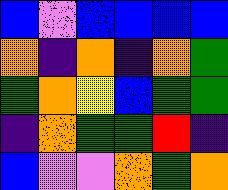[["blue", "violet", "blue", "blue", "blue", "blue"], ["orange", "indigo", "orange", "indigo", "orange", "green"], ["green", "orange", "yellow", "blue", "green", "green"], ["indigo", "orange", "green", "green", "red", "indigo"], ["blue", "violet", "violet", "orange", "green", "orange"]]